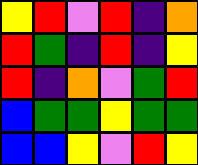[["yellow", "red", "violet", "red", "indigo", "orange"], ["red", "green", "indigo", "red", "indigo", "yellow"], ["red", "indigo", "orange", "violet", "green", "red"], ["blue", "green", "green", "yellow", "green", "green"], ["blue", "blue", "yellow", "violet", "red", "yellow"]]